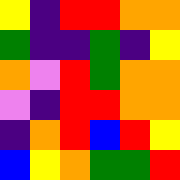[["yellow", "indigo", "red", "red", "orange", "orange"], ["green", "indigo", "indigo", "green", "indigo", "yellow"], ["orange", "violet", "red", "green", "orange", "orange"], ["violet", "indigo", "red", "red", "orange", "orange"], ["indigo", "orange", "red", "blue", "red", "yellow"], ["blue", "yellow", "orange", "green", "green", "red"]]